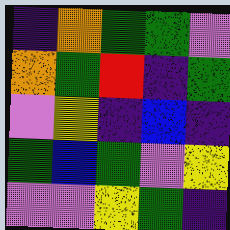[["indigo", "orange", "green", "green", "violet"], ["orange", "green", "red", "indigo", "green"], ["violet", "yellow", "indigo", "blue", "indigo"], ["green", "blue", "green", "violet", "yellow"], ["violet", "violet", "yellow", "green", "indigo"]]